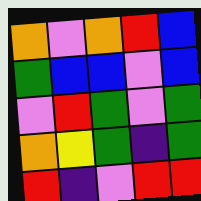[["orange", "violet", "orange", "red", "blue"], ["green", "blue", "blue", "violet", "blue"], ["violet", "red", "green", "violet", "green"], ["orange", "yellow", "green", "indigo", "green"], ["red", "indigo", "violet", "red", "red"]]